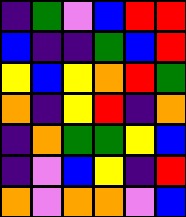[["indigo", "green", "violet", "blue", "red", "red"], ["blue", "indigo", "indigo", "green", "blue", "red"], ["yellow", "blue", "yellow", "orange", "red", "green"], ["orange", "indigo", "yellow", "red", "indigo", "orange"], ["indigo", "orange", "green", "green", "yellow", "blue"], ["indigo", "violet", "blue", "yellow", "indigo", "red"], ["orange", "violet", "orange", "orange", "violet", "blue"]]